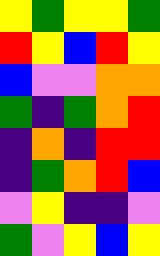[["yellow", "green", "yellow", "yellow", "green"], ["red", "yellow", "blue", "red", "yellow"], ["blue", "violet", "violet", "orange", "orange"], ["green", "indigo", "green", "orange", "red"], ["indigo", "orange", "indigo", "red", "red"], ["indigo", "green", "orange", "red", "blue"], ["violet", "yellow", "indigo", "indigo", "violet"], ["green", "violet", "yellow", "blue", "yellow"]]